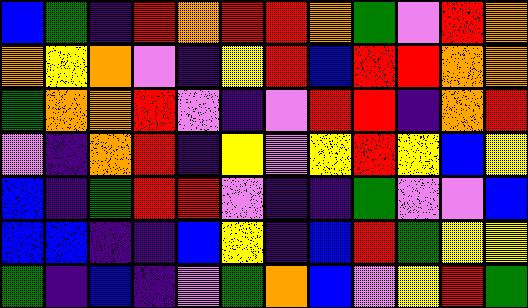[["blue", "green", "indigo", "red", "orange", "red", "red", "orange", "green", "violet", "red", "orange"], ["orange", "yellow", "orange", "violet", "indigo", "yellow", "red", "blue", "red", "red", "orange", "orange"], ["green", "orange", "orange", "red", "violet", "indigo", "violet", "red", "red", "indigo", "orange", "red"], ["violet", "indigo", "orange", "red", "indigo", "yellow", "violet", "yellow", "red", "yellow", "blue", "yellow"], ["blue", "indigo", "green", "red", "red", "violet", "indigo", "indigo", "green", "violet", "violet", "blue"], ["blue", "blue", "indigo", "indigo", "blue", "yellow", "indigo", "blue", "red", "green", "yellow", "yellow"], ["green", "indigo", "blue", "indigo", "violet", "green", "orange", "blue", "violet", "yellow", "red", "green"]]